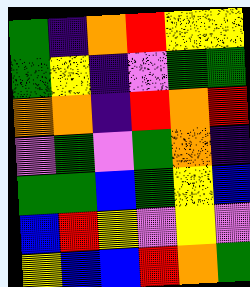[["green", "indigo", "orange", "red", "yellow", "yellow"], ["green", "yellow", "indigo", "violet", "green", "green"], ["orange", "orange", "indigo", "red", "orange", "red"], ["violet", "green", "violet", "green", "orange", "indigo"], ["green", "green", "blue", "green", "yellow", "blue"], ["blue", "red", "yellow", "violet", "yellow", "violet"], ["yellow", "blue", "blue", "red", "orange", "green"]]